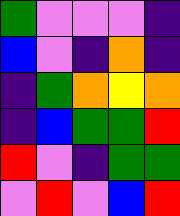[["green", "violet", "violet", "violet", "indigo"], ["blue", "violet", "indigo", "orange", "indigo"], ["indigo", "green", "orange", "yellow", "orange"], ["indigo", "blue", "green", "green", "red"], ["red", "violet", "indigo", "green", "green"], ["violet", "red", "violet", "blue", "red"]]